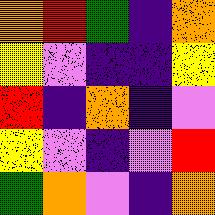[["orange", "red", "green", "indigo", "orange"], ["yellow", "violet", "indigo", "indigo", "yellow"], ["red", "indigo", "orange", "indigo", "violet"], ["yellow", "violet", "indigo", "violet", "red"], ["green", "orange", "violet", "indigo", "orange"]]